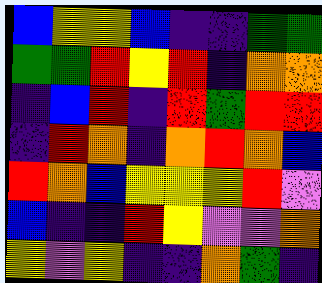[["blue", "yellow", "yellow", "blue", "indigo", "indigo", "green", "green"], ["green", "green", "red", "yellow", "red", "indigo", "orange", "orange"], ["indigo", "blue", "red", "indigo", "red", "green", "red", "red"], ["indigo", "red", "orange", "indigo", "orange", "red", "orange", "blue"], ["red", "orange", "blue", "yellow", "yellow", "yellow", "red", "violet"], ["blue", "indigo", "indigo", "red", "yellow", "violet", "violet", "orange"], ["yellow", "violet", "yellow", "indigo", "indigo", "orange", "green", "indigo"]]